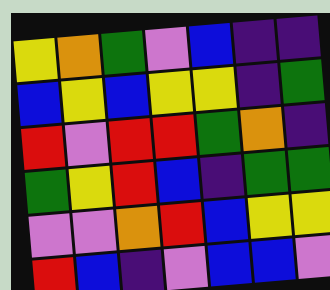[["yellow", "orange", "green", "violet", "blue", "indigo", "indigo"], ["blue", "yellow", "blue", "yellow", "yellow", "indigo", "green"], ["red", "violet", "red", "red", "green", "orange", "indigo"], ["green", "yellow", "red", "blue", "indigo", "green", "green"], ["violet", "violet", "orange", "red", "blue", "yellow", "yellow"], ["red", "blue", "indigo", "violet", "blue", "blue", "violet"]]